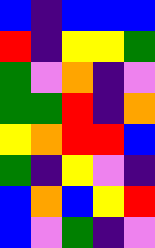[["blue", "indigo", "blue", "blue", "blue"], ["red", "indigo", "yellow", "yellow", "green"], ["green", "violet", "orange", "indigo", "violet"], ["green", "green", "red", "indigo", "orange"], ["yellow", "orange", "red", "red", "blue"], ["green", "indigo", "yellow", "violet", "indigo"], ["blue", "orange", "blue", "yellow", "red"], ["blue", "violet", "green", "indigo", "violet"]]